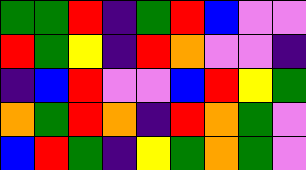[["green", "green", "red", "indigo", "green", "red", "blue", "violet", "violet"], ["red", "green", "yellow", "indigo", "red", "orange", "violet", "violet", "indigo"], ["indigo", "blue", "red", "violet", "violet", "blue", "red", "yellow", "green"], ["orange", "green", "red", "orange", "indigo", "red", "orange", "green", "violet"], ["blue", "red", "green", "indigo", "yellow", "green", "orange", "green", "violet"]]